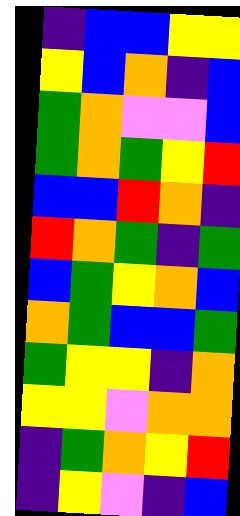[["indigo", "blue", "blue", "yellow", "yellow"], ["yellow", "blue", "orange", "indigo", "blue"], ["green", "orange", "violet", "violet", "blue"], ["green", "orange", "green", "yellow", "red"], ["blue", "blue", "red", "orange", "indigo"], ["red", "orange", "green", "indigo", "green"], ["blue", "green", "yellow", "orange", "blue"], ["orange", "green", "blue", "blue", "green"], ["green", "yellow", "yellow", "indigo", "orange"], ["yellow", "yellow", "violet", "orange", "orange"], ["indigo", "green", "orange", "yellow", "red"], ["indigo", "yellow", "violet", "indigo", "blue"]]